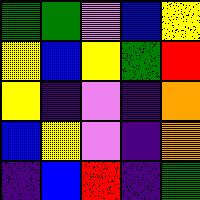[["green", "green", "violet", "blue", "yellow"], ["yellow", "blue", "yellow", "green", "red"], ["yellow", "indigo", "violet", "indigo", "orange"], ["blue", "yellow", "violet", "indigo", "orange"], ["indigo", "blue", "red", "indigo", "green"]]